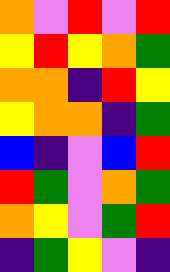[["orange", "violet", "red", "violet", "red"], ["yellow", "red", "yellow", "orange", "green"], ["orange", "orange", "indigo", "red", "yellow"], ["yellow", "orange", "orange", "indigo", "green"], ["blue", "indigo", "violet", "blue", "red"], ["red", "green", "violet", "orange", "green"], ["orange", "yellow", "violet", "green", "red"], ["indigo", "green", "yellow", "violet", "indigo"]]